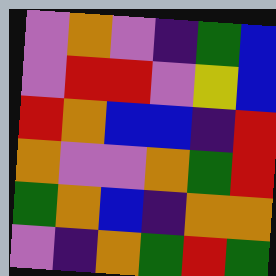[["violet", "orange", "violet", "indigo", "green", "blue"], ["violet", "red", "red", "violet", "yellow", "blue"], ["red", "orange", "blue", "blue", "indigo", "red"], ["orange", "violet", "violet", "orange", "green", "red"], ["green", "orange", "blue", "indigo", "orange", "orange"], ["violet", "indigo", "orange", "green", "red", "green"]]